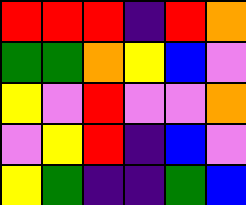[["red", "red", "red", "indigo", "red", "orange"], ["green", "green", "orange", "yellow", "blue", "violet"], ["yellow", "violet", "red", "violet", "violet", "orange"], ["violet", "yellow", "red", "indigo", "blue", "violet"], ["yellow", "green", "indigo", "indigo", "green", "blue"]]